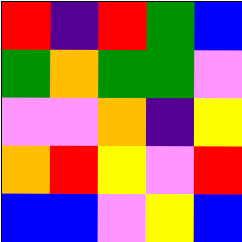[["red", "indigo", "red", "green", "blue"], ["green", "orange", "green", "green", "violet"], ["violet", "violet", "orange", "indigo", "yellow"], ["orange", "red", "yellow", "violet", "red"], ["blue", "blue", "violet", "yellow", "blue"]]